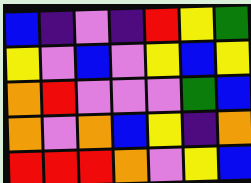[["blue", "indigo", "violet", "indigo", "red", "yellow", "green"], ["yellow", "violet", "blue", "violet", "yellow", "blue", "yellow"], ["orange", "red", "violet", "violet", "violet", "green", "blue"], ["orange", "violet", "orange", "blue", "yellow", "indigo", "orange"], ["red", "red", "red", "orange", "violet", "yellow", "blue"]]